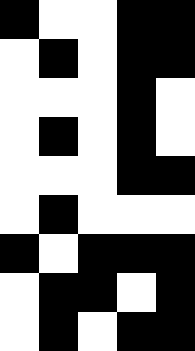[["black", "white", "white", "black", "black"], ["white", "black", "white", "black", "black"], ["white", "white", "white", "black", "white"], ["white", "black", "white", "black", "white"], ["white", "white", "white", "black", "black"], ["white", "black", "white", "white", "white"], ["black", "white", "black", "black", "black"], ["white", "black", "black", "white", "black"], ["white", "black", "white", "black", "black"]]